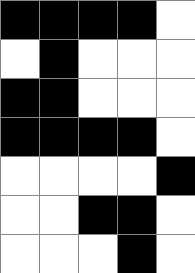[["black", "black", "black", "black", "white"], ["white", "black", "white", "white", "white"], ["black", "black", "white", "white", "white"], ["black", "black", "black", "black", "white"], ["white", "white", "white", "white", "black"], ["white", "white", "black", "black", "white"], ["white", "white", "white", "black", "white"]]